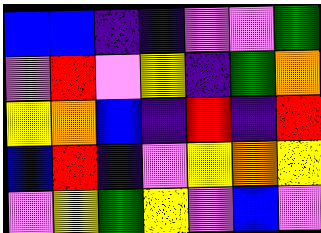[["blue", "blue", "indigo", "indigo", "violet", "violet", "green"], ["violet", "red", "violet", "yellow", "indigo", "green", "orange"], ["yellow", "orange", "blue", "indigo", "red", "indigo", "red"], ["blue", "red", "indigo", "violet", "yellow", "orange", "yellow"], ["violet", "yellow", "green", "yellow", "violet", "blue", "violet"]]